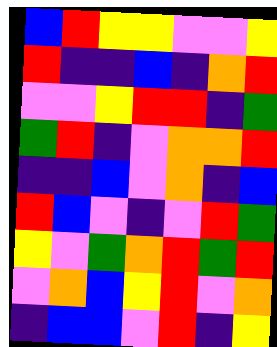[["blue", "red", "yellow", "yellow", "violet", "violet", "yellow"], ["red", "indigo", "indigo", "blue", "indigo", "orange", "red"], ["violet", "violet", "yellow", "red", "red", "indigo", "green"], ["green", "red", "indigo", "violet", "orange", "orange", "red"], ["indigo", "indigo", "blue", "violet", "orange", "indigo", "blue"], ["red", "blue", "violet", "indigo", "violet", "red", "green"], ["yellow", "violet", "green", "orange", "red", "green", "red"], ["violet", "orange", "blue", "yellow", "red", "violet", "orange"], ["indigo", "blue", "blue", "violet", "red", "indigo", "yellow"]]